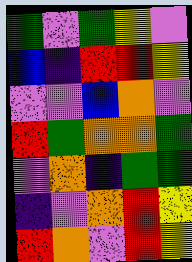[["green", "violet", "green", "yellow", "violet"], ["blue", "indigo", "red", "red", "yellow"], ["violet", "violet", "blue", "orange", "violet"], ["red", "green", "orange", "orange", "green"], ["violet", "orange", "indigo", "green", "green"], ["indigo", "violet", "orange", "red", "yellow"], ["red", "orange", "violet", "red", "yellow"]]